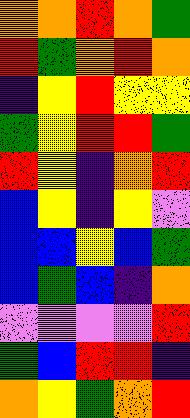[["orange", "orange", "red", "orange", "green"], ["red", "green", "orange", "red", "orange"], ["indigo", "yellow", "red", "yellow", "yellow"], ["green", "yellow", "red", "red", "green"], ["red", "yellow", "indigo", "orange", "red"], ["blue", "yellow", "indigo", "yellow", "violet"], ["blue", "blue", "yellow", "blue", "green"], ["blue", "green", "blue", "indigo", "orange"], ["violet", "violet", "violet", "violet", "red"], ["green", "blue", "red", "red", "indigo"], ["orange", "yellow", "green", "orange", "red"]]